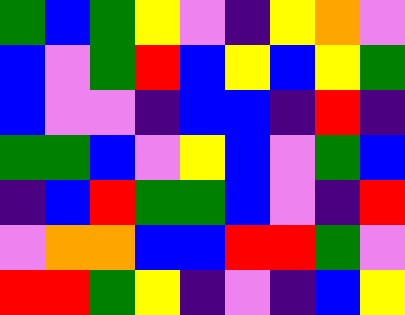[["green", "blue", "green", "yellow", "violet", "indigo", "yellow", "orange", "violet"], ["blue", "violet", "green", "red", "blue", "yellow", "blue", "yellow", "green"], ["blue", "violet", "violet", "indigo", "blue", "blue", "indigo", "red", "indigo"], ["green", "green", "blue", "violet", "yellow", "blue", "violet", "green", "blue"], ["indigo", "blue", "red", "green", "green", "blue", "violet", "indigo", "red"], ["violet", "orange", "orange", "blue", "blue", "red", "red", "green", "violet"], ["red", "red", "green", "yellow", "indigo", "violet", "indigo", "blue", "yellow"]]